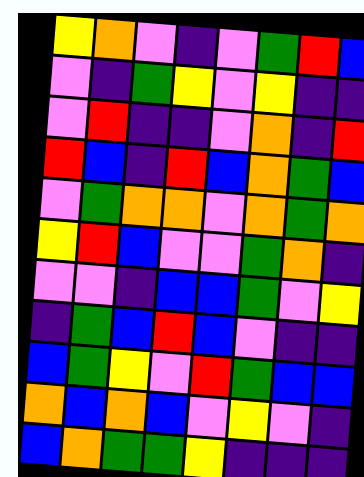[["yellow", "orange", "violet", "indigo", "violet", "green", "red", "blue"], ["violet", "indigo", "green", "yellow", "violet", "yellow", "indigo", "indigo"], ["violet", "red", "indigo", "indigo", "violet", "orange", "indigo", "red"], ["red", "blue", "indigo", "red", "blue", "orange", "green", "blue"], ["violet", "green", "orange", "orange", "violet", "orange", "green", "orange"], ["yellow", "red", "blue", "violet", "violet", "green", "orange", "indigo"], ["violet", "violet", "indigo", "blue", "blue", "green", "violet", "yellow"], ["indigo", "green", "blue", "red", "blue", "violet", "indigo", "indigo"], ["blue", "green", "yellow", "violet", "red", "green", "blue", "blue"], ["orange", "blue", "orange", "blue", "violet", "yellow", "violet", "indigo"], ["blue", "orange", "green", "green", "yellow", "indigo", "indigo", "indigo"]]